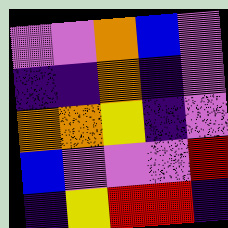[["violet", "violet", "orange", "blue", "violet"], ["indigo", "indigo", "orange", "indigo", "violet"], ["orange", "orange", "yellow", "indigo", "violet"], ["blue", "violet", "violet", "violet", "red"], ["indigo", "yellow", "red", "red", "indigo"]]